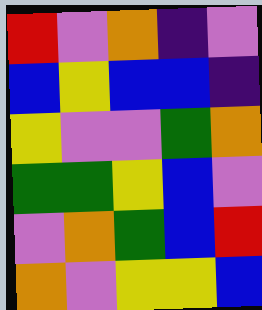[["red", "violet", "orange", "indigo", "violet"], ["blue", "yellow", "blue", "blue", "indigo"], ["yellow", "violet", "violet", "green", "orange"], ["green", "green", "yellow", "blue", "violet"], ["violet", "orange", "green", "blue", "red"], ["orange", "violet", "yellow", "yellow", "blue"]]